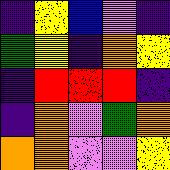[["indigo", "yellow", "blue", "violet", "indigo"], ["green", "yellow", "indigo", "orange", "yellow"], ["indigo", "red", "red", "red", "indigo"], ["indigo", "orange", "violet", "green", "orange"], ["orange", "orange", "violet", "violet", "yellow"]]